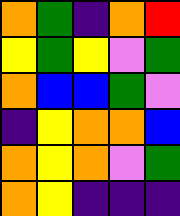[["orange", "green", "indigo", "orange", "red"], ["yellow", "green", "yellow", "violet", "green"], ["orange", "blue", "blue", "green", "violet"], ["indigo", "yellow", "orange", "orange", "blue"], ["orange", "yellow", "orange", "violet", "green"], ["orange", "yellow", "indigo", "indigo", "indigo"]]